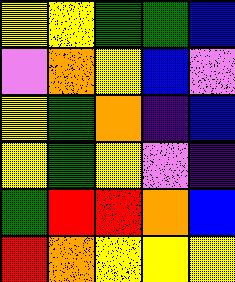[["yellow", "yellow", "green", "green", "blue"], ["violet", "orange", "yellow", "blue", "violet"], ["yellow", "green", "orange", "indigo", "blue"], ["yellow", "green", "yellow", "violet", "indigo"], ["green", "red", "red", "orange", "blue"], ["red", "orange", "yellow", "yellow", "yellow"]]